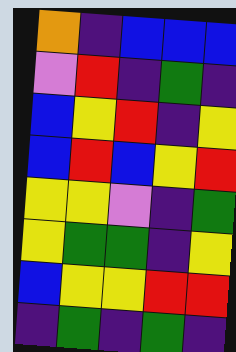[["orange", "indigo", "blue", "blue", "blue"], ["violet", "red", "indigo", "green", "indigo"], ["blue", "yellow", "red", "indigo", "yellow"], ["blue", "red", "blue", "yellow", "red"], ["yellow", "yellow", "violet", "indigo", "green"], ["yellow", "green", "green", "indigo", "yellow"], ["blue", "yellow", "yellow", "red", "red"], ["indigo", "green", "indigo", "green", "indigo"]]